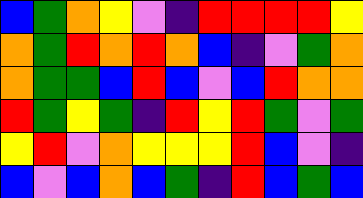[["blue", "green", "orange", "yellow", "violet", "indigo", "red", "red", "red", "red", "yellow"], ["orange", "green", "red", "orange", "red", "orange", "blue", "indigo", "violet", "green", "orange"], ["orange", "green", "green", "blue", "red", "blue", "violet", "blue", "red", "orange", "orange"], ["red", "green", "yellow", "green", "indigo", "red", "yellow", "red", "green", "violet", "green"], ["yellow", "red", "violet", "orange", "yellow", "yellow", "yellow", "red", "blue", "violet", "indigo"], ["blue", "violet", "blue", "orange", "blue", "green", "indigo", "red", "blue", "green", "blue"]]